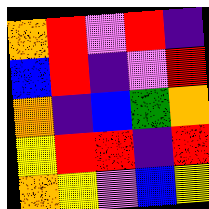[["orange", "red", "violet", "red", "indigo"], ["blue", "red", "indigo", "violet", "red"], ["orange", "indigo", "blue", "green", "orange"], ["yellow", "red", "red", "indigo", "red"], ["orange", "yellow", "violet", "blue", "yellow"]]